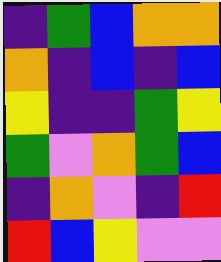[["indigo", "green", "blue", "orange", "orange"], ["orange", "indigo", "blue", "indigo", "blue"], ["yellow", "indigo", "indigo", "green", "yellow"], ["green", "violet", "orange", "green", "blue"], ["indigo", "orange", "violet", "indigo", "red"], ["red", "blue", "yellow", "violet", "violet"]]